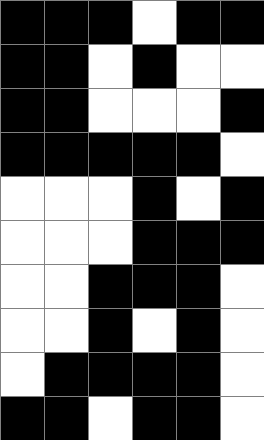[["black", "black", "black", "white", "black", "black"], ["black", "black", "white", "black", "white", "white"], ["black", "black", "white", "white", "white", "black"], ["black", "black", "black", "black", "black", "white"], ["white", "white", "white", "black", "white", "black"], ["white", "white", "white", "black", "black", "black"], ["white", "white", "black", "black", "black", "white"], ["white", "white", "black", "white", "black", "white"], ["white", "black", "black", "black", "black", "white"], ["black", "black", "white", "black", "black", "white"]]